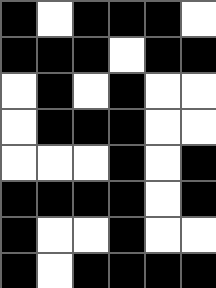[["black", "white", "black", "black", "black", "white"], ["black", "black", "black", "white", "black", "black"], ["white", "black", "white", "black", "white", "white"], ["white", "black", "black", "black", "white", "white"], ["white", "white", "white", "black", "white", "black"], ["black", "black", "black", "black", "white", "black"], ["black", "white", "white", "black", "white", "white"], ["black", "white", "black", "black", "black", "black"]]